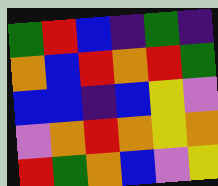[["green", "red", "blue", "indigo", "green", "indigo"], ["orange", "blue", "red", "orange", "red", "green"], ["blue", "blue", "indigo", "blue", "yellow", "violet"], ["violet", "orange", "red", "orange", "yellow", "orange"], ["red", "green", "orange", "blue", "violet", "yellow"]]